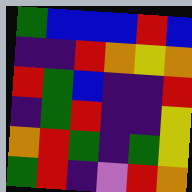[["green", "blue", "blue", "blue", "red", "blue"], ["indigo", "indigo", "red", "orange", "yellow", "orange"], ["red", "green", "blue", "indigo", "indigo", "red"], ["indigo", "green", "red", "indigo", "indigo", "yellow"], ["orange", "red", "green", "indigo", "green", "yellow"], ["green", "red", "indigo", "violet", "red", "orange"]]